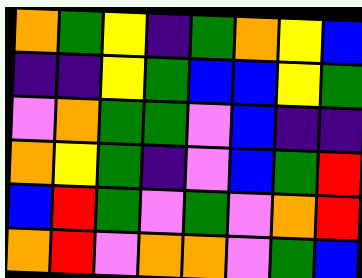[["orange", "green", "yellow", "indigo", "green", "orange", "yellow", "blue"], ["indigo", "indigo", "yellow", "green", "blue", "blue", "yellow", "green"], ["violet", "orange", "green", "green", "violet", "blue", "indigo", "indigo"], ["orange", "yellow", "green", "indigo", "violet", "blue", "green", "red"], ["blue", "red", "green", "violet", "green", "violet", "orange", "red"], ["orange", "red", "violet", "orange", "orange", "violet", "green", "blue"]]